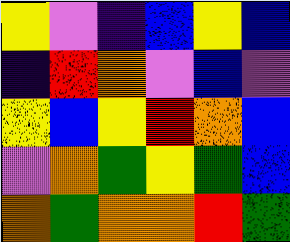[["yellow", "violet", "indigo", "blue", "yellow", "blue"], ["indigo", "red", "orange", "violet", "blue", "violet"], ["yellow", "blue", "yellow", "red", "orange", "blue"], ["violet", "orange", "green", "yellow", "green", "blue"], ["orange", "green", "orange", "orange", "red", "green"]]